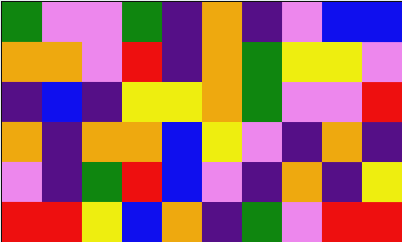[["green", "violet", "violet", "green", "indigo", "orange", "indigo", "violet", "blue", "blue"], ["orange", "orange", "violet", "red", "indigo", "orange", "green", "yellow", "yellow", "violet"], ["indigo", "blue", "indigo", "yellow", "yellow", "orange", "green", "violet", "violet", "red"], ["orange", "indigo", "orange", "orange", "blue", "yellow", "violet", "indigo", "orange", "indigo"], ["violet", "indigo", "green", "red", "blue", "violet", "indigo", "orange", "indigo", "yellow"], ["red", "red", "yellow", "blue", "orange", "indigo", "green", "violet", "red", "red"]]